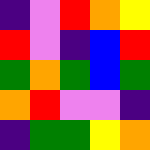[["indigo", "violet", "red", "orange", "yellow"], ["red", "violet", "indigo", "blue", "red"], ["green", "orange", "green", "blue", "green"], ["orange", "red", "violet", "violet", "indigo"], ["indigo", "green", "green", "yellow", "orange"]]